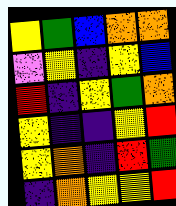[["yellow", "green", "blue", "orange", "orange"], ["violet", "yellow", "indigo", "yellow", "blue"], ["red", "indigo", "yellow", "green", "orange"], ["yellow", "indigo", "indigo", "yellow", "red"], ["yellow", "orange", "indigo", "red", "green"], ["indigo", "orange", "yellow", "yellow", "red"]]